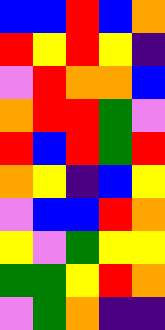[["blue", "blue", "red", "blue", "orange"], ["red", "yellow", "red", "yellow", "indigo"], ["violet", "red", "orange", "orange", "blue"], ["orange", "red", "red", "green", "violet"], ["red", "blue", "red", "green", "red"], ["orange", "yellow", "indigo", "blue", "yellow"], ["violet", "blue", "blue", "red", "orange"], ["yellow", "violet", "green", "yellow", "yellow"], ["green", "green", "yellow", "red", "orange"], ["violet", "green", "orange", "indigo", "indigo"]]